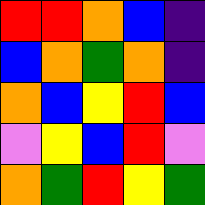[["red", "red", "orange", "blue", "indigo"], ["blue", "orange", "green", "orange", "indigo"], ["orange", "blue", "yellow", "red", "blue"], ["violet", "yellow", "blue", "red", "violet"], ["orange", "green", "red", "yellow", "green"]]